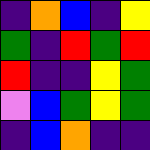[["indigo", "orange", "blue", "indigo", "yellow"], ["green", "indigo", "red", "green", "red"], ["red", "indigo", "indigo", "yellow", "green"], ["violet", "blue", "green", "yellow", "green"], ["indigo", "blue", "orange", "indigo", "indigo"]]